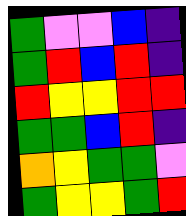[["green", "violet", "violet", "blue", "indigo"], ["green", "red", "blue", "red", "indigo"], ["red", "yellow", "yellow", "red", "red"], ["green", "green", "blue", "red", "indigo"], ["orange", "yellow", "green", "green", "violet"], ["green", "yellow", "yellow", "green", "red"]]